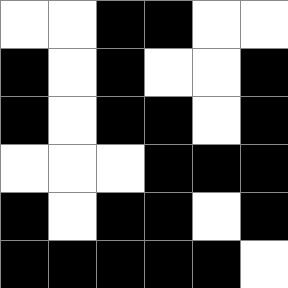[["white", "white", "black", "black", "white", "white"], ["black", "white", "black", "white", "white", "black"], ["black", "white", "black", "black", "white", "black"], ["white", "white", "white", "black", "black", "black"], ["black", "white", "black", "black", "white", "black"], ["black", "black", "black", "black", "black", "white"]]